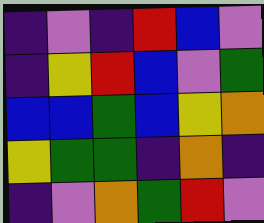[["indigo", "violet", "indigo", "red", "blue", "violet"], ["indigo", "yellow", "red", "blue", "violet", "green"], ["blue", "blue", "green", "blue", "yellow", "orange"], ["yellow", "green", "green", "indigo", "orange", "indigo"], ["indigo", "violet", "orange", "green", "red", "violet"]]